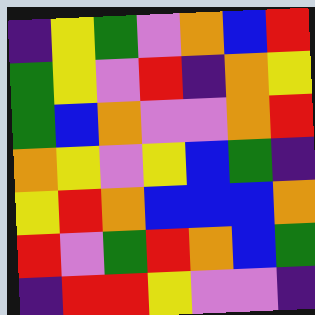[["indigo", "yellow", "green", "violet", "orange", "blue", "red"], ["green", "yellow", "violet", "red", "indigo", "orange", "yellow"], ["green", "blue", "orange", "violet", "violet", "orange", "red"], ["orange", "yellow", "violet", "yellow", "blue", "green", "indigo"], ["yellow", "red", "orange", "blue", "blue", "blue", "orange"], ["red", "violet", "green", "red", "orange", "blue", "green"], ["indigo", "red", "red", "yellow", "violet", "violet", "indigo"]]